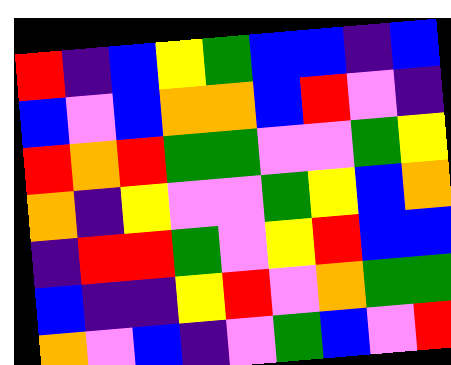[["red", "indigo", "blue", "yellow", "green", "blue", "blue", "indigo", "blue"], ["blue", "violet", "blue", "orange", "orange", "blue", "red", "violet", "indigo"], ["red", "orange", "red", "green", "green", "violet", "violet", "green", "yellow"], ["orange", "indigo", "yellow", "violet", "violet", "green", "yellow", "blue", "orange"], ["indigo", "red", "red", "green", "violet", "yellow", "red", "blue", "blue"], ["blue", "indigo", "indigo", "yellow", "red", "violet", "orange", "green", "green"], ["orange", "violet", "blue", "indigo", "violet", "green", "blue", "violet", "red"]]